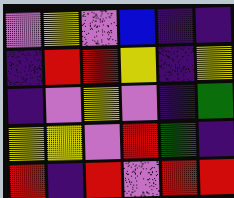[["violet", "yellow", "violet", "blue", "indigo", "indigo"], ["indigo", "red", "red", "yellow", "indigo", "yellow"], ["indigo", "violet", "yellow", "violet", "indigo", "green"], ["yellow", "yellow", "violet", "red", "green", "indigo"], ["red", "indigo", "red", "violet", "red", "red"]]